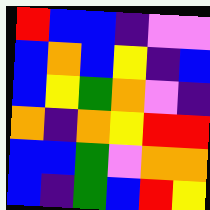[["red", "blue", "blue", "indigo", "violet", "violet"], ["blue", "orange", "blue", "yellow", "indigo", "blue"], ["blue", "yellow", "green", "orange", "violet", "indigo"], ["orange", "indigo", "orange", "yellow", "red", "red"], ["blue", "blue", "green", "violet", "orange", "orange"], ["blue", "indigo", "green", "blue", "red", "yellow"]]